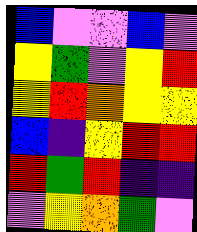[["blue", "violet", "violet", "blue", "violet"], ["yellow", "green", "violet", "yellow", "red"], ["yellow", "red", "orange", "yellow", "yellow"], ["blue", "indigo", "yellow", "red", "red"], ["red", "green", "red", "indigo", "indigo"], ["violet", "yellow", "orange", "green", "violet"]]